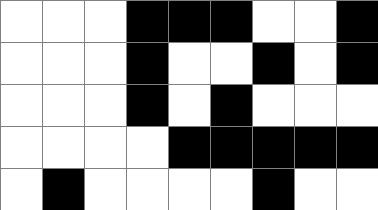[["white", "white", "white", "black", "black", "black", "white", "white", "black"], ["white", "white", "white", "black", "white", "white", "black", "white", "black"], ["white", "white", "white", "black", "white", "black", "white", "white", "white"], ["white", "white", "white", "white", "black", "black", "black", "black", "black"], ["white", "black", "white", "white", "white", "white", "black", "white", "white"]]